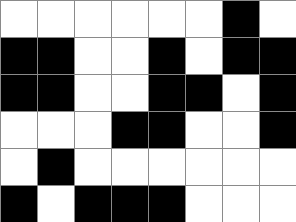[["white", "white", "white", "white", "white", "white", "black", "white"], ["black", "black", "white", "white", "black", "white", "black", "black"], ["black", "black", "white", "white", "black", "black", "white", "black"], ["white", "white", "white", "black", "black", "white", "white", "black"], ["white", "black", "white", "white", "white", "white", "white", "white"], ["black", "white", "black", "black", "black", "white", "white", "white"]]